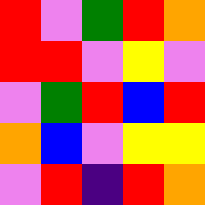[["red", "violet", "green", "red", "orange"], ["red", "red", "violet", "yellow", "violet"], ["violet", "green", "red", "blue", "red"], ["orange", "blue", "violet", "yellow", "yellow"], ["violet", "red", "indigo", "red", "orange"]]